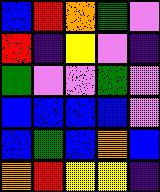[["blue", "red", "orange", "green", "violet"], ["red", "indigo", "yellow", "violet", "indigo"], ["green", "violet", "violet", "green", "violet"], ["blue", "blue", "blue", "blue", "violet"], ["blue", "green", "blue", "orange", "blue"], ["orange", "red", "yellow", "yellow", "indigo"]]